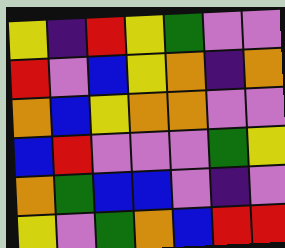[["yellow", "indigo", "red", "yellow", "green", "violet", "violet"], ["red", "violet", "blue", "yellow", "orange", "indigo", "orange"], ["orange", "blue", "yellow", "orange", "orange", "violet", "violet"], ["blue", "red", "violet", "violet", "violet", "green", "yellow"], ["orange", "green", "blue", "blue", "violet", "indigo", "violet"], ["yellow", "violet", "green", "orange", "blue", "red", "red"]]